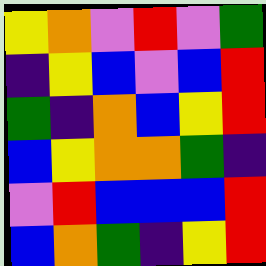[["yellow", "orange", "violet", "red", "violet", "green"], ["indigo", "yellow", "blue", "violet", "blue", "red"], ["green", "indigo", "orange", "blue", "yellow", "red"], ["blue", "yellow", "orange", "orange", "green", "indigo"], ["violet", "red", "blue", "blue", "blue", "red"], ["blue", "orange", "green", "indigo", "yellow", "red"]]